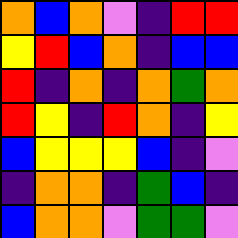[["orange", "blue", "orange", "violet", "indigo", "red", "red"], ["yellow", "red", "blue", "orange", "indigo", "blue", "blue"], ["red", "indigo", "orange", "indigo", "orange", "green", "orange"], ["red", "yellow", "indigo", "red", "orange", "indigo", "yellow"], ["blue", "yellow", "yellow", "yellow", "blue", "indigo", "violet"], ["indigo", "orange", "orange", "indigo", "green", "blue", "indigo"], ["blue", "orange", "orange", "violet", "green", "green", "violet"]]